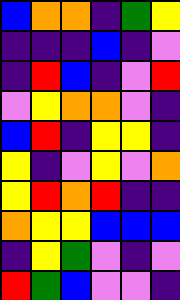[["blue", "orange", "orange", "indigo", "green", "yellow"], ["indigo", "indigo", "indigo", "blue", "indigo", "violet"], ["indigo", "red", "blue", "indigo", "violet", "red"], ["violet", "yellow", "orange", "orange", "violet", "indigo"], ["blue", "red", "indigo", "yellow", "yellow", "indigo"], ["yellow", "indigo", "violet", "yellow", "violet", "orange"], ["yellow", "red", "orange", "red", "indigo", "indigo"], ["orange", "yellow", "yellow", "blue", "blue", "blue"], ["indigo", "yellow", "green", "violet", "indigo", "violet"], ["red", "green", "blue", "violet", "violet", "indigo"]]